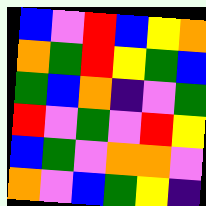[["blue", "violet", "red", "blue", "yellow", "orange"], ["orange", "green", "red", "yellow", "green", "blue"], ["green", "blue", "orange", "indigo", "violet", "green"], ["red", "violet", "green", "violet", "red", "yellow"], ["blue", "green", "violet", "orange", "orange", "violet"], ["orange", "violet", "blue", "green", "yellow", "indigo"]]